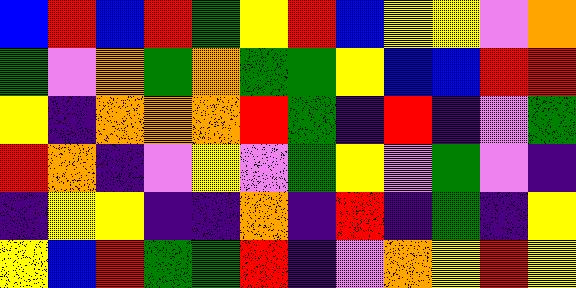[["blue", "red", "blue", "red", "green", "yellow", "red", "blue", "yellow", "yellow", "violet", "orange"], ["green", "violet", "orange", "green", "orange", "green", "green", "yellow", "blue", "blue", "red", "red"], ["yellow", "indigo", "orange", "orange", "orange", "red", "green", "indigo", "red", "indigo", "violet", "green"], ["red", "orange", "indigo", "violet", "yellow", "violet", "green", "yellow", "violet", "green", "violet", "indigo"], ["indigo", "yellow", "yellow", "indigo", "indigo", "orange", "indigo", "red", "indigo", "green", "indigo", "yellow"], ["yellow", "blue", "red", "green", "green", "red", "indigo", "violet", "orange", "yellow", "red", "yellow"]]